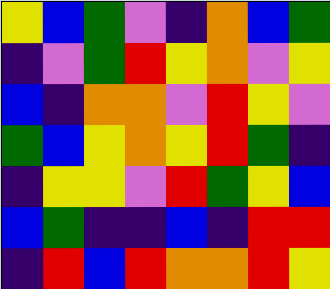[["yellow", "blue", "green", "violet", "indigo", "orange", "blue", "green"], ["indigo", "violet", "green", "red", "yellow", "orange", "violet", "yellow"], ["blue", "indigo", "orange", "orange", "violet", "red", "yellow", "violet"], ["green", "blue", "yellow", "orange", "yellow", "red", "green", "indigo"], ["indigo", "yellow", "yellow", "violet", "red", "green", "yellow", "blue"], ["blue", "green", "indigo", "indigo", "blue", "indigo", "red", "red"], ["indigo", "red", "blue", "red", "orange", "orange", "red", "yellow"]]